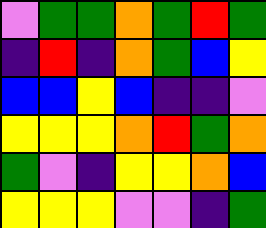[["violet", "green", "green", "orange", "green", "red", "green"], ["indigo", "red", "indigo", "orange", "green", "blue", "yellow"], ["blue", "blue", "yellow", "blue", "indigo", "indigo", "violet"], ["yellow", "yellow", "yellow", "orange", "red", "green", "orange"], ["green", "violet", "indigo", "yellow", "yellow", "orange", "blue"], ["yellow", "yellow", "yellow", "violet", "violet", "indigo", "green"]]